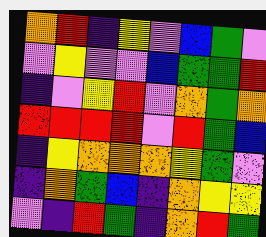[["orange", "red", "indigo", "yellow", "violet", "blue", "green", "violet"], ["violet", "yellow", "violet", "violet", "blue", "green", "green", "red"], ["indigo", "violet", "yellow", "red", "violet", "orange", "green", "orange"], ["red", "red", "red", "red", "violet", "red", "green", "blue"], ["indigo", "yellow", "orange", "orange", "orange", "yellow", "green", "violet"], ["indigo", "orange", "green", "blue", "indigo", "orange", "yellow", "yellow"], ["violet", "indigo", "red", "green", "indigo", "orange", "red", "green"]]